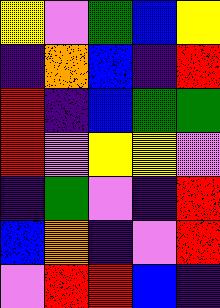[["yellow", "violet", "green", "blue", "yellow"], ["indigo", "orange", "blue", "indigo", "red"], ["red", "indigo", "blue", "green", "green"], ["red", "violet", "yellow", "yellow", "violet"], ["indigo", "green", "violet", "indigo", "red"], ["blue", "orange", "indigo", "violet", "red"], ["violet", "red", "red", "blue", "indigo"]]